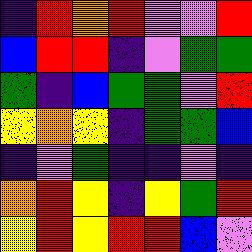[["indigo", "red", "orange", "red", "violet", "violet", "red"], ["blue", "red", "red", "indigo", "violet", "green", "green"], ["green", "indigo", "blue", "green", "green", "violet", "red"], ["yellow", "orange", "yellow", "indigo", "green", "green", "blue"], ["indigo", "violet", "green", "indigo", "indigo", "violet", "indigo"], ["orange", "red", "yellow", "indigo", "yellow", "green", "red"], ["yellow", "red", "yellow", "red", "red", "blue", "violet"]]